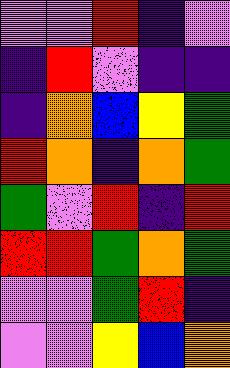[["violet", "violet", "red", "indigo", "violet"], ["indigo", "red", "violet", "indigo", "indigo"], ["indigo", "orange", "blue", "yellow", "green"], ["red", "orange", "indigo", "orange", "green"], ["green", "violet", "red", "indigo", "red"], ["red", "red", "green", "orange", "green"], ["violet", "violet", "green", "red", "indigo"], ["violet", "violet", "yellow", "blue", "orange"]]